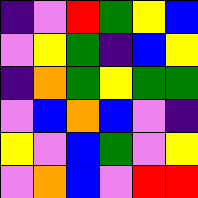[["indigo", "violet", "red", "green", "yellow", "blue"], ["violet", "yellow", "green", "indigo", "blue", "yellow"], ["indigo", "orange", "green", "yellow", "green", "green"], ["violet", "blue", "orange", "blue", "violet", "indigo"], ["yellow", "violet", "blue", "green", "violet", "yellow"], ["violet", "orange", "blue", "violet", "red", "red"]]